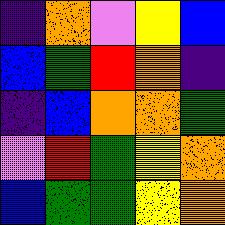[["indigo", "orange", "violet", "yellow", "blue"], ["blue", "green", "red", "orange", "indigo"], ["indigo", "blue", "orange", "orange", "green"], ["violet", "red", "green", "yellow", "orange"], ["blue", "green", "green", "yellow", "orange"]]